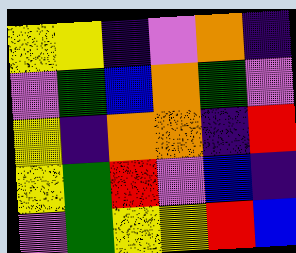[["yellow", "yellow", "indigo", "violet", "orange", "indigo"], ["violet", "green", "blue", "orange", "green", "violet"], ["yellow", "indigo", "orange", "orange", "indigo", "red"], ["yellow", "green", "red", "violet", "blue", "indigo"], ["violet", "green", "yellow", "yellow", "red", "blue"]]